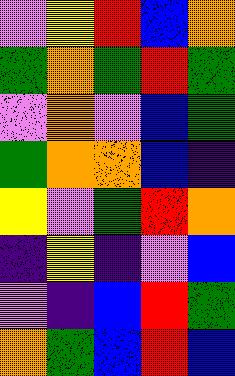[["violet", "yellow", "red", "blue", "orange"], ["green", "orange", "green", "red", "green"], ["violet", "orange", "violet", "blue", "green"], ["green", "orange", "orange", "blue", "indigo"], ["yellow", "violet", "green", "red", "orange"], ["indigo", "yellow", "indigo", "violet", "blue"], ["violet", "indigo", "blue", "red", "green"], ["orange", "green", "blue", "red", "blue"]]